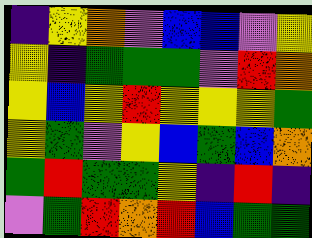[["indigo", "yellow", "orange", "violet", "blue", "blue", "violet", "yellow"], ["yellow", "indigo", "green", "green", "green", "violet", "red", "orange"], ["yellow", "blue", "yellow", "red", "yellow", "yellow", "yellow", "green"], ["yellow", "green", "violet", "yellow", "blue", "green", "blue", "orange"], ["green", "red", "green", "green", "yellow", "indigo", "red", "indigo"], ["violet", "green", "red", "orange", "red", "blue", "green", "green"]]